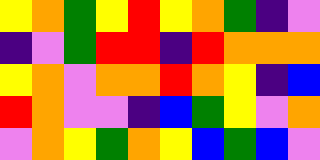[["yellow", "orange", "green", "yellow", "red", "yellow", "orange", "green", "indigo", "violet"], ["indigo", "violet", "green", "red", "red", "indigo", "red", "orange", "orange", "orange"], ["yellow", "orange", "violet", "orange", "orange", "red", "orange", "yellow", "indigo", "blue"], ["red", "orange", "violet", "violet", "indigo", "blue", "green", "yellow", "violet", "orange"], ["violet", "orange", "yellow", "green", "orange", "yellow", "blue", "green", "blue", "violet"]]